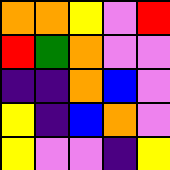[["orange", "orange", "yellow", "violet", "red"], ["red", "green", "orange", "violet", "violet"], ["indigo", "indigo", "orange", "blue", "violet"], ["yellow", "indigo", "blue", "orange", "violet"], ["yellow", "violet", "violet", "indigo", "yellow"]]